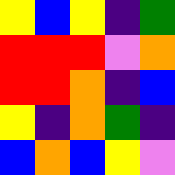[["yellow", "blue", "yellow", "indigo", "green"], ["red", "red", "red", "violet", "orange"], ["red", "red", "orange", "indigo", "blue"], ["yellow", "indigo", "orange", "green", "indigo"], ["blue", "orange", "blue", "yellow", "violet"]]